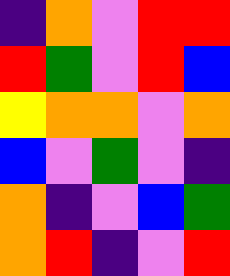[["indigo", "orange", "violet", "red", "red"], ["red", "green", "violet", "red", "blue"], ["yellow", "orange", "orange", "violet", "orange"], ["blue", "violet", "green", "violet", "indigo"], ["orange", "indigo", "violet", "blue", "green"], ["orange", "red", "indigo", "violet", "red"]]